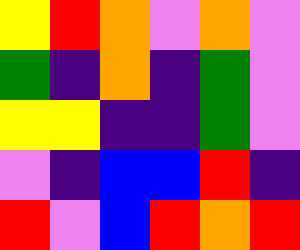[["yellow", "red", "orange", "violet", "orange", "violet"], ["green", "indigo", "orange", "indigo", "green", "violet"], ["yellow", "yellow", "indigo", "indigo", "green", "violet"], ["violet", "indigo", "blue", "blue", "red", "indigo"], ["red", "violet", "blue", "red", "orange", "red"]]